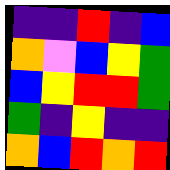[["indigo", "indigo", "red", "indigo", "blue"], ["orange", "violet", "blue", "yellow", "green"], ["blue", "yellow", "red", "red", "green"], ["green", "indigo", "yellow", "indigo", "indigo"], ["orange", "blue", "red", "orange", "red"]]